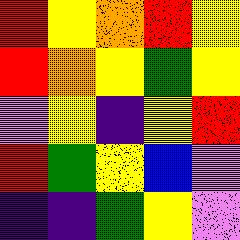[["red", "yellow", "orange", "red", "yellow"], ["red", "orange", "yellow", "green", "yellow"], ["violet", "yellow", "indigo", "yellow", "red"], ["red", "green", "yellow", "blue", "violet"], ["indigo", "indigo", "green", "yellow", "violet"]]